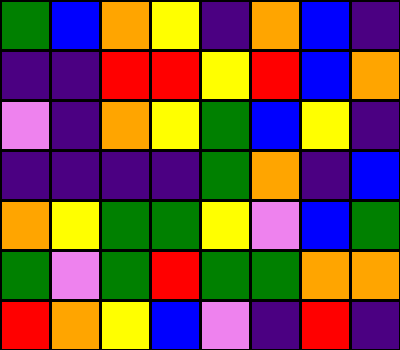[["green", "blue", "orange", "yellow", "indigo", "orange", "blue", "indigo"], ["indigo", "indigo", "red", "red", "yellow", "red", "blue", "orange"], ["violet", "indigo", "orange", "yellow", "green", "blue", "yellow", "indigo"], ["indigo", "indigo", "indigo", "indigo", "green", "orange", "indigo", "blue"], ["orange", "yellow", "green", "green", "yellow", "violet", "blue", "green"], ["green", "violet", "green", "red", "green", "green", "orange", "orange"], ["red", "orange", "yellow", "blue", "violet", "indigo", "red", "indigo"]]